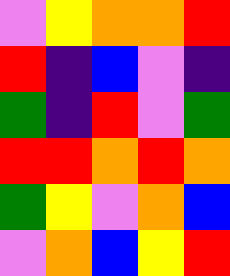[["violet", "yellow", "orange", "orange", "red"], ["red", "indigo", "blue", "violet", "indigo"], ["green", "indigo", "red", "violet", "green"], ["red", "red", "orange", "red", "orange"], ["green", "yellow", "violet", "orange", "blue"], ["violet", "orange", "blue", "yellow", "red"]]